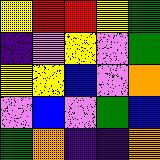[["yellow", "red", "red", "yellow", "green"], ["indigo", "violet", "yellow", "violet", "green"], ["yellow", "yellow", "blue", "violet", "orange"], ["violet", "blue", "violet", "green", "blue"], ["green", "orange", "indigo", "indigo", "orange"]]